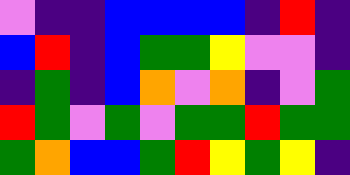[["violet", "indigo", "indigo", "blue", "blue", "blue", "blue", "indigo", "red", "indigo"], ["blue", "red", "indigo", "blue", "green", "green", "yellow", "violet", "violet", "indigo"], ["indigo", "green", "indigo", "blue", "orange", "violet", "orange", "indigo", "violet", "green"], ["red", "green", "violet", "green", "violet", "green", "green", "red", "green", "green"], ["green", "orange", "blue", "blue", "green", "red", "yellow", "green", "yellow", "indigo"]]